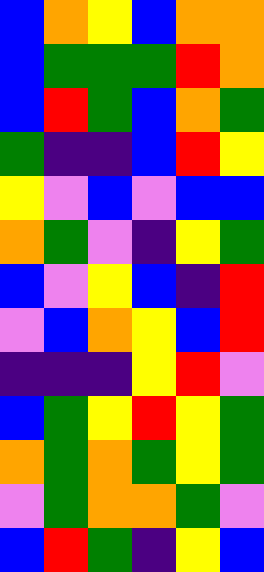[["blue", "orange", "yellow", "blue", "orange", "orange"], ["blue", "green", "green", "green", "red", "orange"], ["blue", "red", "green", "blue", "orange", "green"], ["green", "indigo", "indigo", "blue", "red", "yellow"], ["yellow", "violet", "blue", "violet", "blue", "blue"], ["orange", "green", "violet", "indigo", "yellow", "green"], ["blue", "violet", "yellow", "blue", "indigo", "red"], ["violet", "blue", "orange", "yellow", "blue", "red"], ["indigo", "indigo", "indigo", "yellow", "red", "violet"], ["blue", "green", "yellow", "red", "yellow", "green"], ["orange", "green", "orange", "green", "yellow", "green"], ["violet", "green", "orange", "orange", "green", "violet"], ["blue", "red", "green", "indigo", "yellow", "blue"]]